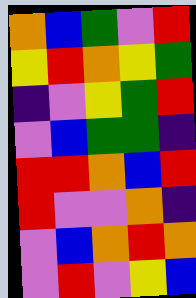[["orange", "blue", "green", "violet", "red"], ["yellow", "red", "orange", "yellow", "green"], ["indigo", "violet", "yellow", "green", "red"], ["violet", "blue", "green", "green", "indigo"], ["red", "red", "orange", "blue", "red"], ["red", "violet", "violet", "orange", "indigo"], ["violet", "blue", "orange", "red", "orange"], ["violet", "red", "violet", "yellow", "blue"]]